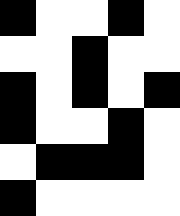[["black", "white", "white", "black", "white"], ["white", "white", "black", "white", "white"], ["black", "white", "black", "white", "black"], ["black", "white", "white", "black", "white"], ["white", "black", "black", "black", "white"], ["black", "white", "white", "white", "white"]]